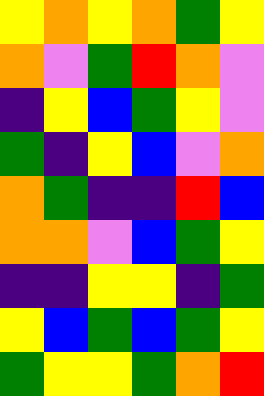[["yellow", "orange", "yellow", "orange", "green", "yellow"], ["orange", "violet", "green", "red", "orange", "violet"], ["indigo", "yellow", "blue", "green", "yellow", "violet"], ["green", "indigo", "yellow", "blue", "violet", "orange"], ["orange", "green", "indigo", "indigo", "red", "blue"], ["orange", "orange", "violet", "blue", "green", "yellow"], ["indigo", "indigo", "yellow", "yellow", "indigo", "green"], ["yellow", "blue", "green", "blue", "green", "yellow"], ["green", "yellow", "yellow", "green", "orange", "red"]]